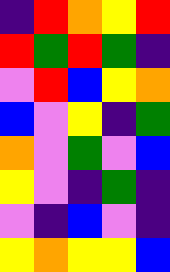[["indigo", "red", "orange", "yellow", "red"], ["red", "green", "red", "green", "indigo"], ["violet", "red", "blue", "yellow", "orange"], ["blue", "violet", "yellow", "indigo", "green"], ["orange", "violet", "green", "violet", "blue"], ["yellow", "violet", "indigo", "green", "indigo"], ["violet", "indigo", "blue", "violet", "indigo"], ["yellow", "orange", "yellow", "yellow", "blue"]]